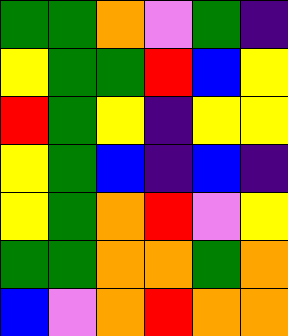[["green", "green", "orange", "violet", "green", "indigo"], ["yellow", "green", "green", "red", "blue", "yellow"], ["red", "green", "yellow", "indigo", "yellow", "yellow"], ["yellow", "green", "blue", "indigo", "blue", "indigo"], ["yellow", "green", "orange", "red", "violet", "yellow"], ["green", "green", "orange", "orange", "green", "orange"], ["blue", "violet", "orange", "red", "orange", "orange"]]